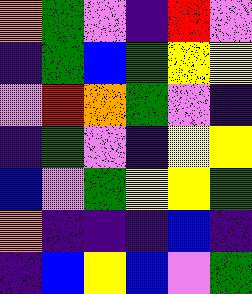[["orange", "green", "violet", "indigo", "red", "violet"], ["indigo", "green", "blue", "green", "yellow", "yellow"], ["violet", "red", "orange", "green", "violet", "indigo"], ["indigo", "green", "violet", "indigo", "yellow", "yellow"], ["blue", "violet", "green", "yellow", "yellow", "green"], ["orange", "indigo", "indigo", "indigo", "blue", "indigo"], ["indigo", "blue", "yellow", "blue", "violet", "green"]]